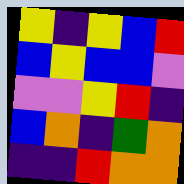[["yellow", "indigo", "yellow", "blue", "red"], ["blue", "yellow", "blue", "blue", "violet"], ["violet", "violet", "yellow", "red", "indigo"], ["blue", "orange", "indigo", "green", "orange"], ["indigo", "indigo", "red", "orange", "orange"]]